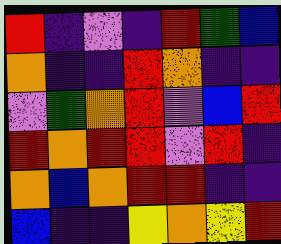[["red", "indigo", "violet", "indigo", "red", "green", "blue"], ["orange", "indigo", "indigo", "red", "orange", "indigo", "indigo"], ["violet", "green", "orange", "red", "violet", "blue", "red"], ["red", "orange", "red", "red", "violet", "red", "indigo"], ["orange", "blue", "orange", "red", "red", "indigo", "indigo"], ["blue", "indigo", "indigo", "yellow", "orange", "yellow", "red"]]